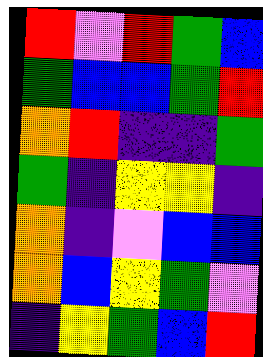[["red", "violet", "red", "green", "blue"], ["green", "blue", "blue", "green", "red"], ["orange", "red", "indigo", "indigo", "green"], ["green", "indigo", "yellow", "yellow", "indigo"], ["orange", "indigo", "violet", "blue", "blue"], ["orange", "blue", "yellow", "green", "violet"], ["indigo", "yellow", "green", "blue", "red"]]